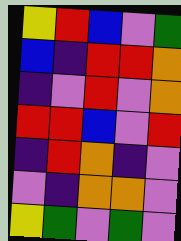[["yellow", "red", "blue", "violet", "green"], ["blue", "indigo", "red", "red", "orange"], ["indigo", "violet", "red", "violet", "orange"], ["red", "red", "blue", "violet", "red"], ["indigo", "red", "orange", "indigo", "violet"], ["violet", "indigo", "orange", "orange", "violet"], ["yellow", "green", "violet", "green", "violet"]]